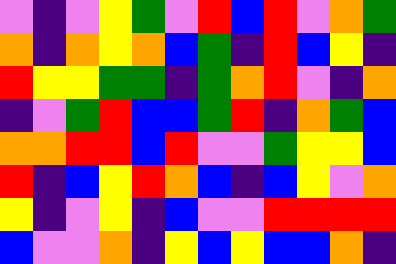[["violet", "indigo", "violet", "yellow", "green", "violet", "red", "blue", "red", "violet", "orange", "green"], ["orange", "indigo", "orange", "yellow", "orange", "blue", "green", "indigo", "red", "blue", "yellow", "indigo"], ["red", "yellow", "yellow", "green", "green", "indigo", "green", "orange", "red", "violet", "indigo", "orange"], ["indigo", "violet", "green", "red", "blue", "blue", "green", "red", "indigo", "orange", "green", "blue"], ["orange", "orange", "red", "red", "blue", "red", "violet", "violet", "green", "yellow", "yellow", "blue"], ["red", "indigo", "blue", "yellow", "red", "orange", "blue", "indigo", "blue", "yellow", "violet", "orange"], ["yellow", "indigo", "violet", "yellow", "indigo", "blue", "violet", "violet", "red", "red", "red", "red"], ["blue", "violet", "violet", "orange", "indigo", "yellow", "blue", "yellow", "blue", "blue", "orange", "indigo"]]